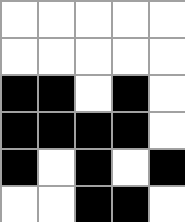[["white", "white", "white", "white", "white"], ["white", "white", "white", "white", "white"], ["black", "black", "white", "black", "white"], ["black", "black", "black", "black", "white"], ["black", "white", "black", "white", "black"], ["white", "white", "black", "black", "white"]]